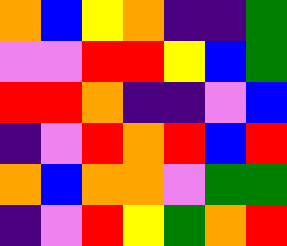[["orange", "blue", "yellow", "orange", "indigo", "indigo", "green"], ["violet", "violet", "red", "red", "yellow", "blue", "green"], ["red", "red", "orange", "indigo", "indigo", "violet", "blue"], ["indigo", "violet", "red", "orange", "red", "blue", "red"], ["orange", "blue", "orange", "orange", "violet", "green", "green"], ["indigo", "violet", "red", "yellow", "green", "orange", "red"]]